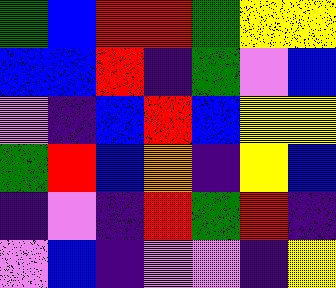[["green", "blue", "red", "red", "green", "yellow", "yellow"], ["blue", "blue", "red", "indigo", "green", "violet", "blue"], ["violet", "indigo", "blue", "red", "blue", "yellow", "yellow"], ["green", "red", "blue", "orange", "indigo", "yellow", "blue"], ["indigo", "violet", "indigo", "red", "green", "red", "indigo"], ["violet", "blue", "indigo", "violet", "violet", "indigo", "yellow"]]